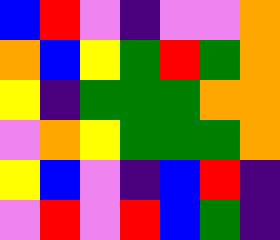[["blue", "red", "violet", "indigo", "violet", "violet", "orange"], ["orange", "blue", "yellow", "green", "red", "green", "orange"], ["yellow", "indigo", "green", "green", "green", "orange", "orange"], ["violet", "orange", "yellow", "green", "green", "green", "orange"], ["yellow", "blue", "violet", "indigo", "blue", "red", "indigo"], ["violet", "red", "violet", "red", "blue", "green", "indigo"]]